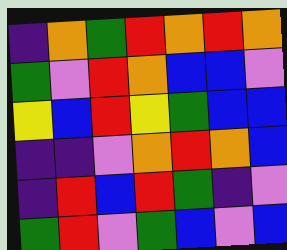[["indigo", "orange", "green", "red", "orange", "red", "orange"], ["green", "violet", "red", "orange", "blue", "blue", "violet"], ["yellow", "blue", "red", "yellow", "green", "blue", "blue"], ["indigo", "indigo", "violet", "orange", "red", "orange", "blue"], ["indigo", "red", "blue", "red", "green", "indigo", "violet"], ["green", "red", "violet", "green", "blue", "violet", "blue"]]